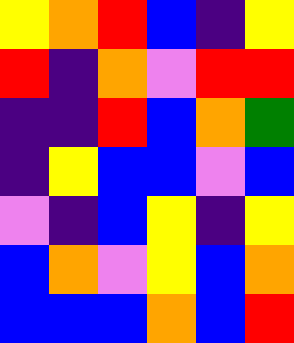[["yellow", "orange", "red", "blue", "indigo", "yellow"], ["red", "indigo", "orange", "violet", "red", "red"], ["indigo", "indigo", "red", "blue", "orange", "green"], ["indigo", "yellow", "blue", "blue", "violet", "blue"], ["violet", "indigo", "blue", "yellow", "indigo", "yellow"], ["blue", "orange", "violet", "yellow", "blue", "orange"], ["blue", "blue", "blue", "orange", "blue", "red"]]